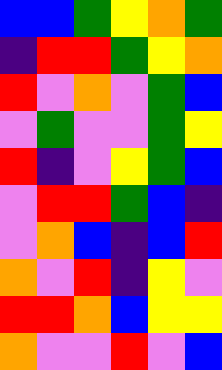[["blue", "blue", "green", "yellow", "orange", "green"], ["indigo", "red", "red", "green", "yellow", "orange"], ["red", "violet", "orange", "violet", "green", "blue"], ["violet", "green", "violet", "violet", "green", "yellow"], ["red", "indigo", "violet", "yellow", "green", "blue"], ["violet", "red", "red", "green", "blue", "indigo"], ["violet", "orange", "blue", "indigo", "blue", "red"], ["orange", "violet", "red", "indigo", "yellow", "violet"], ["red", "red", "orange", "blue", "yellow", "yellow"], ["orange", "violet", "violet", "red", "violet", "blue"]]